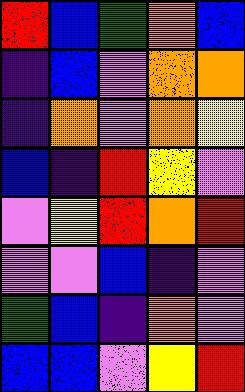[["red", "blue", "green", "orange", "blue"], ["indigo", "blue", "violet", "orange", "orange"], ["indigo", "orange", "violet", "orange", "yellow"], ["blue", "indigo", "red", "yellow", "violet"], ["violet", "yellow", "red", "orange", "red"], ["violet", "violet", "blue", "indigo", "violet"], ["green", "blue", "indigo", "orange", "violet"], ["blue", "blue", "violet", "yellow", "red"]]